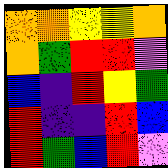[["orange", "orange", "yellow", "yellow", "orange"], ["orange", "green", "red", "red", "violet"], ["blue", "indigo", "red", "yellow", "green"], ["red", "indigo", "indigo", "red", "blue"], ["red", "green", "blue", "red", "violet"]]